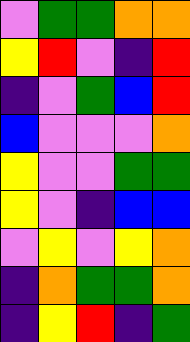[["violet", "green", "green", "orange", "orange"], ["yellow", "red", "violet", "indigo", "red"], ["indigo", "violet", "green", "blue", "red"], ["blue", "violet", "violet", "violet", "orange"], ["yellow", "violet", "violet", "green", "green"], ["yellow", "violet", "indigo", "blue", "blue"], ["violet", "yellow", "violet", "yellow", "orange"], ["indigo", "orange", "green", "green", "orange"], ["indigo", "yellow", "red", "indigo", "green"]]